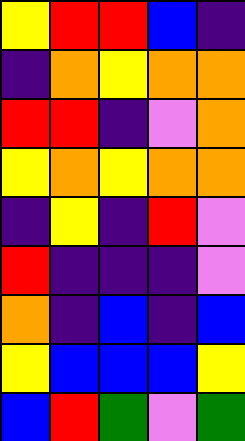[["yellow", "red", "red", "blue", "indigo"], ["indigo", "orange", "yellow", "orange", "orange"], ["red", "red", "indigo", "violet", "orange"], ["yellow", "orange", "yellow", "orange", "orange"], ["indigo", "yellow", "indigo", "red", "violet"], ["red", "indigo", "indigo", "indigo", "violet"], ["orange", "indigo", "blue", "indigo", "blue"], ["yellow", "blue", "blue", "blue", "yellow"], ["blue", "red", "green", "violet", "green"]]